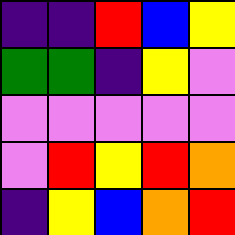[["indigo", "indigo", "red", "blue", "yellow"], ["green", "green", "indigo", "yellow", "violet"], ["violet", "violet", "violet", "violet", "violet"], ["violet", "red", "yellow", "red", "orange"], ["indigo", "yellow", "blue", "orange", "red"]]